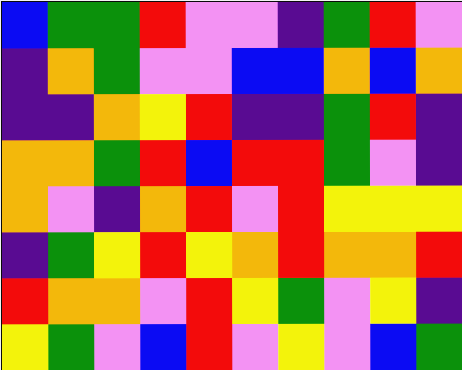[["blue", "green", "green", "red", "violet", "violet", "indigo", "green", "red", "violet"], ["indigo", "orange", "green", "violet", "violet", "blue", "blue", "orange", "blue", "orange"], ["indigo", "indigo", "orange", "yellow", "red", "indigo", "indigo", "green", "red", "indigo"], ["orange", "orange", "green", "red", "blue", "red", "red", "green", "violet", "indigo"], ["orange", "violet", "indigo", "orange", "red", "violet", "red", "yellow", "yellow", "yellow"], ["indigo", "green", "yellow", "red", "yellow", "orange", "red", "orange", "orange", "red"], ["red", "orange", "orange", "violet", "red", "yellow", "green", "violet", "yellow", "indigo"], ["yellow", "green", "violet", "blue", "red", "violet", "yellow", "violet", "blue", "green"]]